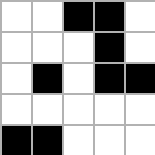[["white", "white", "black", "black", "white"], ["white", "white", "white", "black", "white"], ["white", "black", "white", "black", "black"], ["white", "white", "white", "white", "white"], ["black", "black", "white", "white", "white"]]